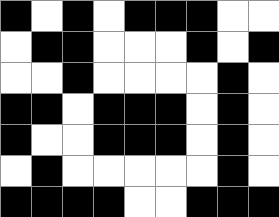[["black", "white", "black", "white", "black", "black", "black", "white", "white"], ["white", "black", "black", "white", "white", "white", "black", "white", "black"], ["white", "white", "black", "white", "white", "white", "white", "black", "white"], ["black", "black", "white", "black", "black", "black", "white", "black", "white"], ["black", "white", "white", "black", "black", "black", "white", "black", "white"], ["white", "black", "white", "white", "white", "white", "white", "black", "white"], ["black", "black", "black", "black", "white", "white", "black", "black", "black"]]